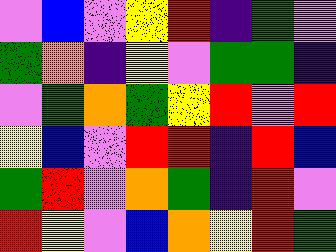[["violet", "blue", "violet", "yellow", "red", "indigo", "green", "violet"], ["green", "orange", "indigo", "yellow", "violet", "green", "green", "indigo"], ["violet", "green", "orange", "green", "yellow", "red", "violet", "red"], ["yellow", "blue", "violet", "red", "red", "indigo", "red", "blue"], ["green", "red", "violet", "orange", "green", "indigo", "red", "violet"], ["red", "yellow", "violet", "blue", "orange", "yellow", "red", "green"]]